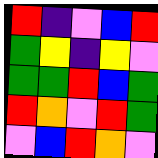[["red", "indigo", "violet", "blue", "red"], ["green", "yellow", "indigo", "yellow", "violet"], ["green", "green", "red", "blue", "green"], ["red", "orange", "violet", "red", "green"], ["violet", "blue", "red", "orange", "violet"]]